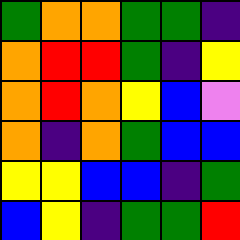[["green", "orange", "orange", "green", "green", "indigo"], ["orange", "red", "red", "green", "indigo", "yellow"], ["orange", "red", "orange", "yellow", "blue", "violet"], ["orange", "indigo", "orange", "green", "blue", "blue"], ["yellow", "yellow", "blue", "blue", "indigo", "green"], ["blue", "yellow", "indigo", "green", "green", "red"]]